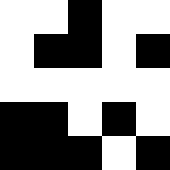[["white", "white", "black", "white", "white"], ["white", "black", "black", "white", "black"], ["white", "white", "white", "white", "white"], ["black", "black", "white", "black", "white"], ["black", "black", "black", "white", "black"]]